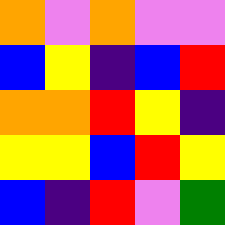[["orange", "violet", "orange", "violet", "violet"], ["blue", "yellow", "indigo", "blue", "red"], ["orange", "orange", "red", "yellow", "indigo"], ["yellow", "yellow", "blue", "red", "yellow"], ["blue", "indigo", "red", "violet", "green"]]